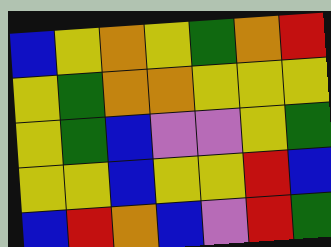[["blue", "yellow", "orange", "yellow", "green", "orange", "red"], ["yellow", "green", "orange", "orange", "yellow", "yellow", "yellow"], ["yellow", "green", "blue", "violet", "violet", "yellow", "green"], ["yellow", "yellow", "blue", "yellow", "yellow", "red", "blue"], ["blue", "red", "orange", "blue", "violet", "red", "green"]]